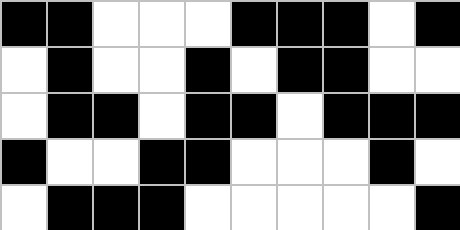[["black", "black", "white", "white", "white", "black", "black", "black", "white", "black"], ["white", "black", "white", "white", "black", "white", "black", "black", "white", "white"], ["white", "black", "black", "white", "black", "black", "white", "black", "black", "black"], ["black", "white", "white", "black", "black", "white", "white", "white", "black", "white"], ["white", "black", "black", "black", "white", "white", "white", "white", "white", "black"]]